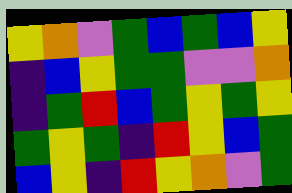[["yellow", "orange", "violet", "green", "blue", "green", "blue", "yellow"], ["indigo", "blue", "yellow", "green", "green", "violet", "violet", "orange"], ["indigo", "green", "red", "blue", "green", "yellow", "green", "yellow"], ["green", "yellow", "green", "indigo", "red", "yellow", "blue", "green"], ["blue", "yellow", "indigo", "red", "yellow", "orange", "violet", "green"]]